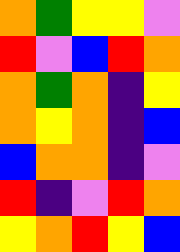[["orange", "green", "yellow", "yellow", "violet"], ["red", "violet", "blue", "red", "orange"], ["orange", "green", "orange", "indigo", "yellow"], ["orange", "yellow", "orange", "indigo", "blue"], ["blue", "orange", "orange", "indigo", "violet"], ["red", "indigo", "violet", "red", "orange"], ["yellow", "orange", "red", "yellow", "blue"]]